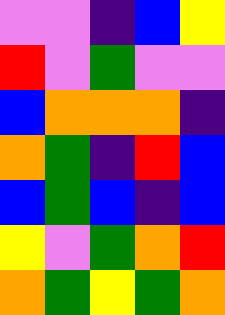[["violet", "violet", "indigo", "blue", "yellow"], ["red", "violet", "green", "violet", "violet"], ["blue", "orange", "orange", "orange", "indigo"], ["orange", "green", "indigo", "red", "blue"], ["blue", "green", "blue", "indigo", "blue"], ["yellow", "violet", "green", "orange", "red"], ["orange", "green", "yellow", "green", "orange"]]